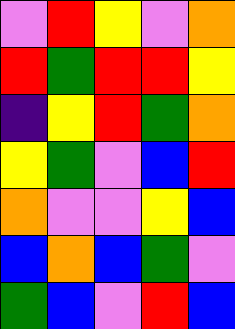[["violet", "red", "yellow", "violet", "orange"], ["red", "green", "red", "red", "yellow"], ["indigo", "yellow", "red", "green", "orange"], ["yellow", "green", "violet", "blue", "red"], ["orange", "violet", "violet", "yellow", "blue"], ["blue", "orange", "blue", "green", "violet"], ["green", "blue", "violet", "red", "blue"]]